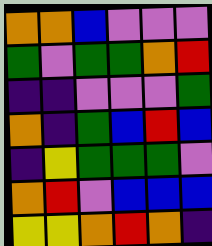[["orange", "orange", "blue", "violet", "violet", "violet"], ["green", "violet", "green", "green", "orange", "red"], ["indigo", "indigo", "violet", "violet", "violet", "green"], ["orange", "indigo", "green", "blue", "red", "blue"], ["indigo", "yellow", "green", "green", "green", "violet"], ["orange", "red", "violet", "blue", "blue", "blue"], ["yellow", "yellow", "orange", "red", "orange", "indigo"]]